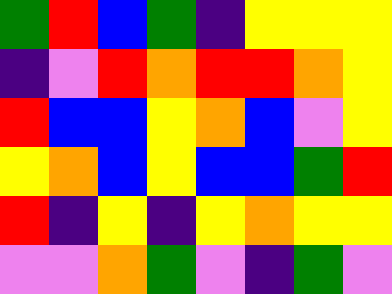[["green", "red", "blue", "green", "indigo", "yellow", "yellow", "yellow"], ["indigo", "violet", "red", "orange", "red", "red", "orange", "yellow"], ["red", "blue", "blue", "yellow", "orange", "blue", "violet", "yellow"], ["yellow", "orange", "blue", "yellow", "blue", "blue", "green", "red"], ["red", "indigo", "yellow", "indigo", "yellow", "orange", "yellow", "yellow"], ["violet", "violet", "orange", "green", "violet", "indigo", "green", "violet"]]